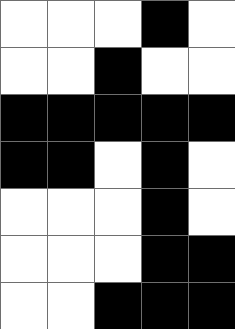[["white", "white", "white", "black", "white"], ["white", "white", "black", "white", "white"], ["black", "black", "black", "black", "black"], ["black", "black", "white", "black", "white"], ["white", "white", "white", "black", "white"], ["white", "white", "white", "black", "black"], ["white", "white", "black", "black", "black"]]